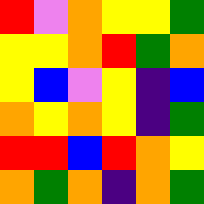[["red", "violet", "orange", "yellow", "yellow", "green"], ["yellow", "yellow", "orange", "red", "green", "orange"], ["yellow", "blue", "violet", "yellow", "indigo", "blue"], ["orange", "yellow", "orange", "yellow", "indigo", "green"], ["red", "red", "blue", "red", "orange", "yellow"], ["orange", "green", "orange", "indigo", "orange", "green"]]